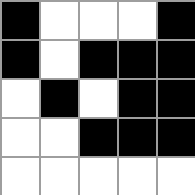[["black", "white", "white", "white", "black"], ["black", "white", "black", "black", "black"], ["white", "black", "white", "black", "black"], ["white", "white", "black", "black", "black"], ["white", "white", "white", "white", "white"]]